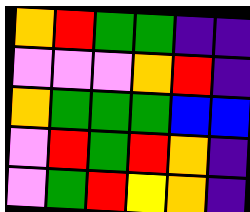[["orange", "red", "green", "green", "indigo", "indigo"], ["violet", "violet", "violet", "orange", "red", "indigo"], ["orange", "green", "green", "green", "blue", "blue"], ["violet", "red", "green", "red", "orange", "indigo"], ["violet", "green", "red", "yellow", "orange", "indigo"]]